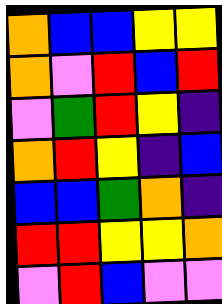[["orange", "blue", "blue", "yellow", "yellow"], ["orange", "violet", "red", "blue", "red"], ["violet", "green", "red", "yellow", "indigo"], ["orange", "red", "yellow", "indigo", "blue"], ["blue", "blue", "green", "orange", "indigo"], ["red", "red", "yellow", "yellow", "orange"], ["violet", "red", "blue", "violet", "violet"]]